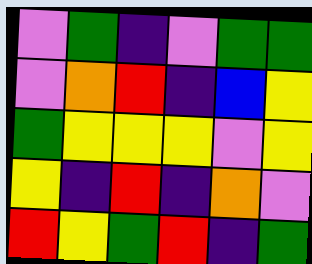[["violet", "green", "indigo", "violet", "green", "green"], ["violet", "orange", "red", "indigo", "blue", "yellow"], ["green", "yellow", "yellow", "yellow", "violet", "yellow"], ["yellow", "indigo", "red", "indigo", "orange", "violet"], ["red", "yellow", "green", "red", "indigo", "green"]]